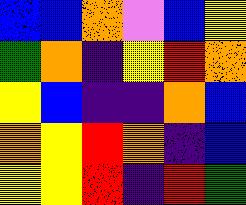[["blue", "blue", "orange", "violet", "blue", "yellow"], ["green", "orange", "indigo", "yellow", "red", "orange"], ["yellow", "blue", "indigo", "indigo", "orange", "blue"], ["orange", "yellow", "red", "orange", "indigo", "blue"], ["yellow", "yellow", "red", "indigo", "red", "green"]]